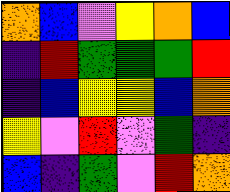[["orange", "blue", "violet", "yellow", "orange", "blue"], ["indigo", "red", "green", "green", "green", "red"], ["indigo", "blue", "yellow", "yellow", "blue", "orange"], ["yellow", "violet", "red", "violet", "green", "indigo"], ["blue", "indigo", "green", "violet", "red", "orange"]]